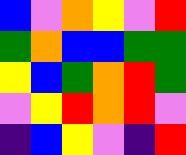[["blue", "violet", "orange", "yellow", "violet", "red"], ["green", "orange", "blue", "blue", "green", "green"], ["yellow", "blue", "green", "orange", "red", "green"], ["violet", "yellow", "red", "orange", "red", "violet"], ["indigo", "blue", "yellow", "violet", "indigo", "red"]]